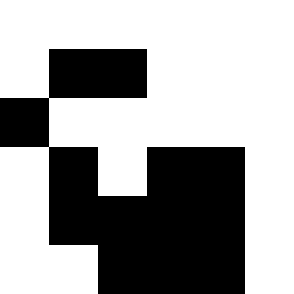[["white", "white", "white", "white", "white", "white"], ["white", "black", "black", "white", "white", "white"], ["black", "white", "white", "white", "white", "white"], ["white", "black", "white", "black", "black", "white"], ["white", "black", "black", "black", "black", "white"], ["white", "white", "black", "black", "black", "white"]]